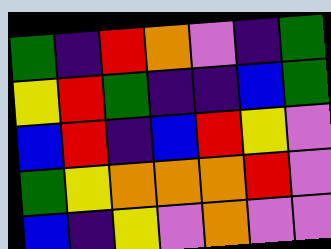[["green", "indigo", "red", "orange", "violet", "indigo", "green"], ["yellow", "red", "green", "indigo", "indigo", "blue", "green"], ["blue", "red", "indigo", "blue", "red", "yellow", "violet"], ["green", "yellow", "orange", "orange", "orange", "red", "violet"], ["blue", "indigo", "yellow", "violet", "orange", "violet", "violet"]]